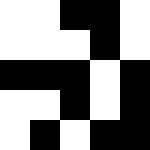[["white", "white", "black", "black", "white"], ["white", "white", "white", "black", "white"], ["black", "black", "black", "white", "black"], ["white", "white", "black", "white", "black"], ["white", "black", "white", "black", "black"]]